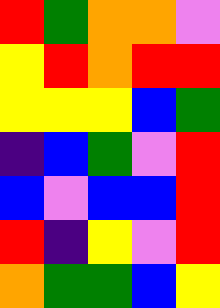[["red", "green", "orange", "orange", "violet"], ["yellow", "red", "orange", "red", "red"], ["yellow", "yellow", "yellow", "blue", "green"], ["indigo", "blue", "green", "violet", "red"], ["blue", "violet", "blue", "blue", "red"], ["red", "indigo", "yellow", "violet", "red"], ["orange", "green", "green", "blue", "yellow"]]